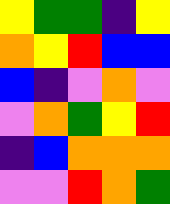[["yellow", "green", "green", "indigo", "yellow"], ["orange", "yellow", "red", "blue", "blue"], ["blue", "indigo", "violet", "orange", "violet"], ["violet", "orange", "green", "yellow", "red"], ["indigo", "blue", "orange", "orange", "orange"], ["violet", "violet", "red", "orange", "green"]]